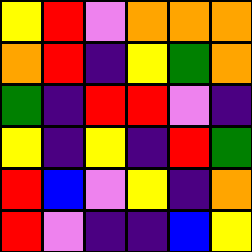[["yellow", "red", "violet", "orange", "orange", "orange"], ["orange", "red", "indigo", "yellow", "green", "orange"], ["green", "indigo", "red", "red", "violet", "indigo"], ["yellow", "indigo", "yellow", "indigo", "red", "green"], ["red", "blue", "violet", "yellow", "indigo", "orange"], ["red", "violet", "indigo", "indigo", "blue", "yellow"]]